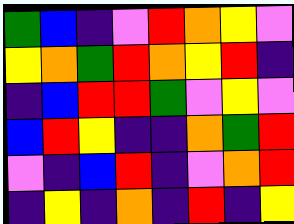[["green", "blue", "indigo", "violet", "red", "orange", "yellow", "violet"], ["yellow", "orange", "green", "red", "orange", "yellow", "red", "indigo"], ["indigo", "blue", "red", "red", "green", "violet", "yellow", "violet"], ["blue", "red", "yellow", "indigo", "indigo", "orange", "green", "red"], ["violet", "indigo", "blue", "red", "indigo", "violet", "orange", "red"], ["indigo", "yellow", "indigo", "orange", "indigo", "red", "indigo", "yellow"]]